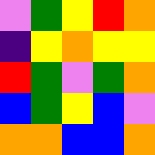[["violet", "green", "yellow", "red", "orange"], ["indigo", "yellow", "orange", "yellow", "yellow"], ["red", "green", "violet", "green", "orange"], ["blue", "green", "yellow", "blue", "violet"], ["orange", "orange", "blue", "blue", "orange"]]